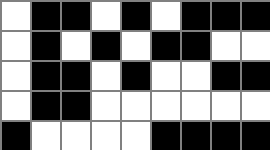[["white", "black", "black", "white", "black", "white", "black", "black", "black"], ["white", "black", "white", "black", "white", "black", "black", "white", "white"], ["white", "black", "black", "white", "black", "white", "white", "black", "black"], ["white", "black", "black", "white", "white", "white", "white", "white", "white"], ["black", "white", "white", "white", "white", "black", "black", "black", "black"]]